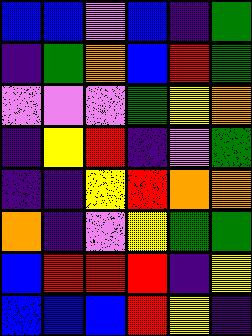[["blue", "blue", "violet", "blue", "indigo", "green"], ["indigo", "green", "orange", "blue", "red", "green"], ["violet", "violet", "violet", "green", "yellow", "orange"], ["indigo", "yellow", "red", "indigo", "violet", "green"], ["indigo", "indigo", "yellow", "red", "orange", "orange"], ["orange", "indigo", "violet", "yellow", "green", "green"], ["blue", "red", "red", "red", "indigo", "yellow"], ["blue", "blue", "blue", "red", "yellow", "indigo"]]